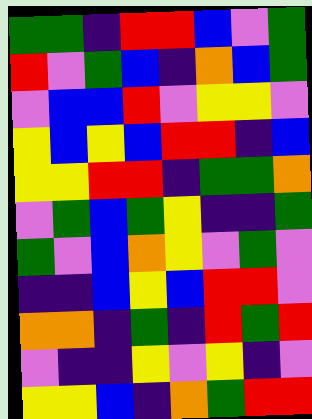[["green", "green", "indigo", "red", "red", "blue", "violet", "green"], ["red", "violet", "green", "blue", "indigo", "orange", "blue", "green"], ["violet", "blue", "blue", "red", "violet", "yellow", "yellow", "violet"], ["yellow", "blue", "yellow", "blue", "red", "red", "indigo", "blue"], ["yellow", "yellow", "red", "red", "indigo", "green", "green", "orange"], ["violet", "green", "blue", "green", "yellow", "indigo", "indigo", "green"], ["green", "violet", "blue", "orange", "yellow", "violet", "green", "violet"], ["indigo", "indigo", "blue", "yellow", "blue", "red", "red", "violet"], ["orange", "orange", "indigo", "green", "indigo", "red", "green", "red"], ["violet", "indigo", "indigo", "yellow", "violet", "yellow", "indigo", "violet"], ["yellow", "yellow", "blue", "indigo", "orange", "green", "red", "red"]]